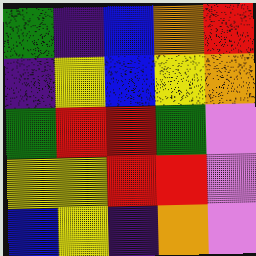[["green", "indigo", "blue", "orange", "red"], ["indigo", "yellow", "blue", "yellow", "orange"], ["green", "red", "red", "green", "violet"], ["yellow", "yellow", "red", "red", "violet"], ["blue", "yellow", "indigo", "orange", "violet"]]